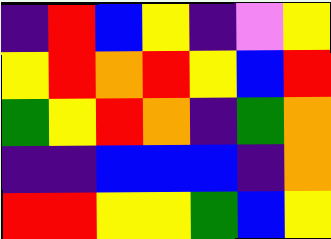[["indigo", "red", "blue", "yellow", "indigo", "violet", "yellow"], ["yellow", "red", "orange", "red", "yellow", "blue", "red"], ["green", "yellow", "red", "orange", "indigo", "green", "orange"], ["indigo", "indigo", "blue", "blue", "blue", "indigo", "orange"], ["red", "red", "yellow", "yellow", "green", "blue", "yellow"]]